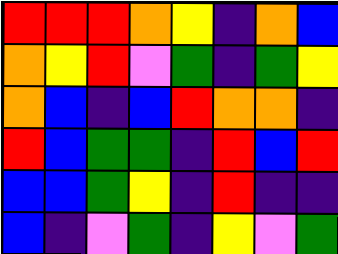[["red", "red", "red", "orange", "yellow", "indigo", "orange", "blue"], ["orange", "yellow", "red", "violet", "green", "indigo", "green", "yellow"], ["orange", "blue", "indigo", "blue", "red", "orange", "orange", "indigo"], ["red", "blue", "green", "green", "indigo", "red", "blue", "red"], ["blue", "blue", "green", "yellow", "indigo", "red", "indigo", "indigo"], ["blue", "indigo", "violet", "green", "indigo", "yellow", "violet", "green"]]